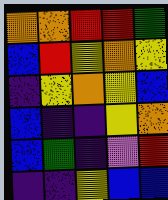[["orange", "orange", "red", "red", "green"], ["blue", "red", "yellow", "orange", "yellow"], ["indigo", "yellow", "orange", "yellow", "blue"], ["blue", "indigo", "indigo", "yellow", "orange"], ["blue", "green", "indigo", "violet", "red"], ["indigo", "indigo", "yellow", "blue", "blue"]]